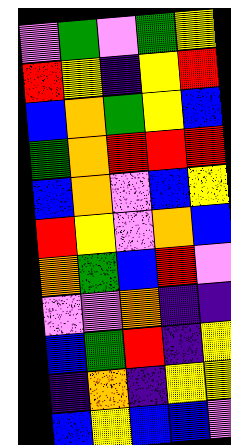[["violet", "green", "violet", "green", "yellow"], ["red", "yellow", "indigo", "yellow", "red"], ["blue", "orange", "green", "yellow", "blue"], ["green", "orange", "red", "red", "red"], ["blue", "orange", "violet", "blue", "yellow"], ["red", "yellow", "violet", "orange", "blue"], ["orange", "green", "blue", "red", "violet"], ["violet", "violet", "orange", "indigo", "indigo"], ["blue", "green", "red", "indigo", "yellow"], ["indigo", "orange", "indigo", "yellow", "yellow"], ["blue", "yellow", "blue", "blue", "violet"]]